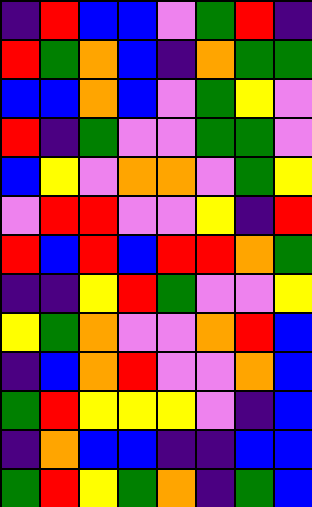[["indigo", "red", "blue", "blue", "violet", "green", "red", "indigo"], ["red", "green", "orange", "blue", "indigo", "orange", "green", "green"], ["blue", "blue", "orange", "blue", "violet", "green", "yellow", "violet"], ["red", "indigo", "green", "violet", "violet", "green", "green", "violet"], ["blue", "yellow", "violet", "orange", "orange", "violet", "green", "yellow"], ["violet", "red", "red", "violet", "violet", "yellow", "indigo", "red"], ["red", "blue", "red", "blue", "red", "red", "orange", "green"], ["indigo", "indigo", "yellow", "red", "green", "violet", "violet", "yellow"], ["yellow", "green", "orange", "violet", "violet", "orange", "red", "blue"], ["indigo", "blue", "orange", "red", "violet", "violet", "orange", "blue"], ["green", "red", "yellow", "yellow", "yellow", "violet", "indigo", "blue"], ["indigo", "orange", "blue", "blue", "indigo", "indigo", "blue", "blue"], ["green", "red", "yellow", "green", "orange", "indigo", "green", "blue"]]